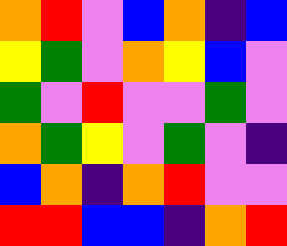[["orange", "red", "violet", "blue", "orange", "indigo", "blue"], ["yellow", "green", "violet", "orange", "yellow", "blue", "violet"], ["green", "violet", "red", "violet", "violet", "green", "violet"], ["orange", "green", "yellow", "violet", "green", "violet", "indigo"], ["blue", "orange", "indigo", "orange", "red", "violet", "violet"], ["red", "red", "blue", "blue", "indigo", "orange", "red"]]